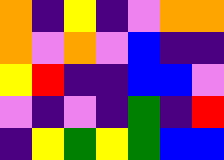[["orange", "indigo", "yellow", "indigo", "violet", "orange", "orange"], ["orange", "violet", "orange", "violet", "blue", "indigo", "indigo"], ["yellow", "red", "indigo", "indigo", "blue", "blue", "violet"], ["violet", "indigo", "violet", "indigo", "green", "indigo", "red"], ["indigo", "yellow", "green", "yellow", "green", "blue", "blue"]]